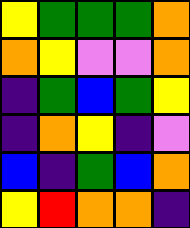[["yellow", "green", "green", "green", "orange"], ["orange", "yellow", "violet", "violet", "orange"], ["indigo", "green", "blue", "green", "yellow"], ["indigo", "orange", "yellow", "indigo", "violet"], ["blue", "indigo", "green", "blue", "orange"], ["yellow", "red", "orange", "orange", "indigo"]]